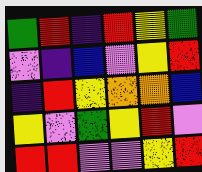[["green", "red", "indigo", "red", "yellow", "green"], ["violet", "indigo", "blue", "violet", "yellow", "red"], ["indigo", "red", "yellow", "orange", "orange", "blue"], ["yellow", "violet", "green", "yellow", "red", "violet"], ["red", "red", "violet", "violet", "yellow", "red"]]